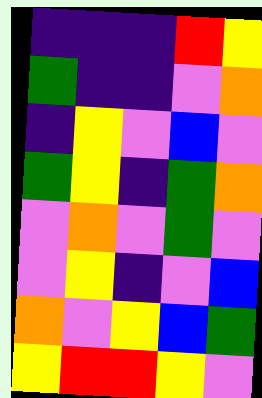[["indigo", "indigo", "indigo", "red", "yellow"], ["green", "indigo", "indigo", "violet", "orange"], ["indigo", "yellow", "violet", "blue", "violet"], ["green", "yellow", "indigo", "green", "orange"], ["violet", "orange", "violet", "green", "violet"], ["violet", "yellow", "indigo", "violet", "blue"], ["orange", "violet", "yellow", "blue", "green"], ["yellow", "red", "red", "yellow", "violet"]]